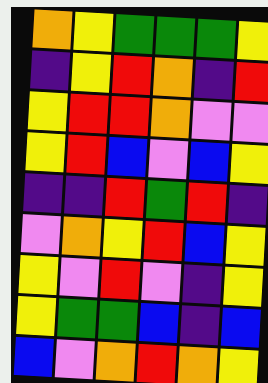[["orange", "yellow", "green", "green", "green", "yellow"], ["indigo", "yellow", "red", "orange", "indigo", "red"], ["yellow", "red", "red", "orange", "violet", "violet"], ["yellow", "red", "blue", "violet", "blue", "yellow"], ["indigo", "indigo", "red", "green", "red", "indigo"], ["violet", "orange", "yellow", "red", "blue", "yellow"], ["yellow", "violet", "red", "violet", "indigo", "yellow"], ["yellow", "green", "green", "blue", "indigo", "blue"], ["blue", "violet", "orange", "red", "orange", "yellow"]]